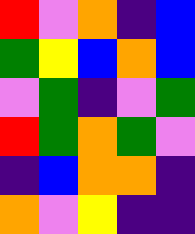[["red", "violet", "orange", "indigo", "blue"], ["green", "yellow", "blue", "orange", "blue"], ["violet", "green", "indigo", "violet", "green"], ["red", "green", "orange", "green", "violet"], ["indigo", "blue", "orange", "orange", "indigo"], ["orange", "violet", "yellow", "indigo", "indigo"]]